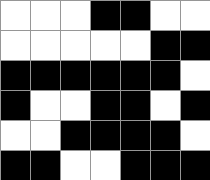[["white", "white", "white", "black", "black", "white", "white"], ["white", "white", "white", "white", "white", "black", "black"], ["black", "black", "black", "black", "black", "black", "white"], ["black", "white", "white", "black", "black", "white", "black"], ["white", "white", "black", "black", "black", "black", "white"], ["black", "black", "white", "white", "black", "black", "black"]]